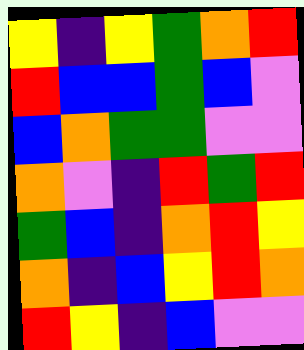[["yellow", "indigo", "yellow", "green", "orange", "red"], ["red", "blue", "blue", "green", "blue", "violet"], ["blue", "orange", "green", "green", "violet", "violet"], ["orange", "violet", "indigo", "red", "green", "red"], ["green", "blue", "indigo", "orange", "red", "yellow"], ["orange", "indigo", "blue", "yellow", "red", "orange"], ["red", "yellow", "indigo", "blue", "violet", "violet"]]